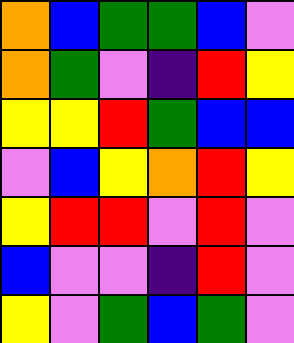[["orange", "blue", "green", "green", "blue", "violet"], ["orange", "green", "violet", "indigo", "red", "yellow"], ["yellow", "yellow", "red", "green", "blue", "blue"], ["violet", "blue", "yellow", "orange", "red", "yellow"], ["yellow", "red", "red", "violet", "red", "violet"], ["blue", "violet", "violet", "indigo", "red", "violet"], ["yellow", "violet", "green", "blue", "green", "violet"]]